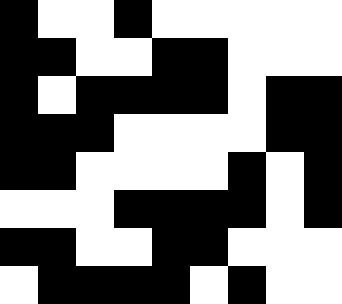[["black", "white", "white", "black", "white", "white", "white", "white", "white"], ["black", "black", "white", "white", "black", "black", "white", "white", "white"], ["black", "white", "black", "black", "black", "black", "white", "black", "black"], ["black", "black", "black", "white", "white", "white", "white", "black", "black"], ["black", "black", "white", "white", "white", "white", "black", "white", "black"], ["white", "white", "white", "black", "black", "black", "black", "white", "black"], ["black", "black", "white", "white", "black", "black", "white", "white", "white"], ["white", "black", "black", "black", "black", "white", "black", "white", "white"]]